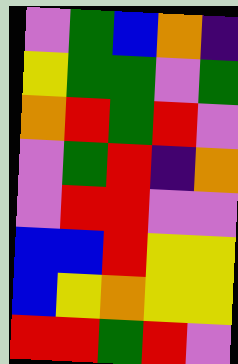[["violet", "green", "blue", "orange", "indigo"], ["yellow", "green", "green", "violet", "green"], ["orange", "red", "green", "red", "violet"], ["violet", "green", "red", "indigo", "orange"], ["violet", "red", "red", "violet", "violet"], ["blue", "blue", "red", "yellow", "yellow"], ["blue", "yellow", "orange", "yellow", "yellow"], ["red", "red", "green", "red", "violet"]]